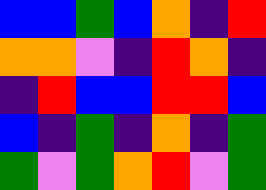[["blue", "blue", "green", "blue", "orange", "indigo", "red"], ["orange", "orange", "violet", "indigo", "red", "orange", "indigo"], ["indigo", "red", "blue", "blue", "red", "red", "blue"], ["blue", "indigo", "green", "indigo", "orange", "indigo", "green"], ["green", "violet", "green", "orange", "red", "violet", "green"]]